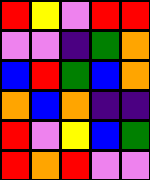[["red", "yellow", "violet", "red", "red"], ["violet", "violet", "indigo", "green", "orange"], ["blue", "red", "green", "blue", "orange"], ["orange", "blue", "orange", "indigo", "indigo"], ["red", "violet", "yellow", "blue", "green"], ["red", "orange", "red", "violet", "violet"]]